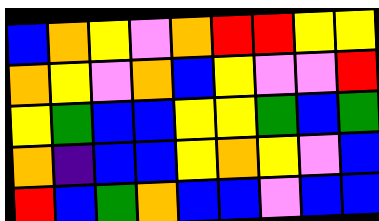[["blue", "orange", "yellow", "violet", "orange", "red", "red", "yellow", "yellow"], ["orange", "yellow", "violet", "orange", "blue", "yellow", "violet", "violet", "red"], ["yellow", "green", "blue", "blue", "yellow", "yellow", "green", "blue", "green"], ["orange", "indigo", "blue", "blue", "yellow", "orange", "yellow", "violet", "blue"], ["red", "blue", "green", "orange", "blue", "blue", "violet", "blue", "blue"]]